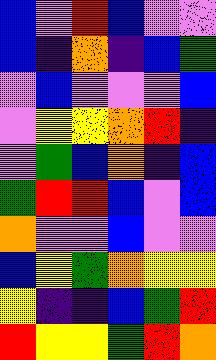[["blue", "violet", "red", "blue", "violet", "violet"], ["blue", "indigo", "orange", "indigo", "blue", "green"], ["violet", "blue", "violet", "violet", "violet", "blue"], ["violet", "yellow", "yellow", "orange", "red", "indigo"], ["violet", "green", "blue", "orange", "indigo", "blue"], ["green", "red", "red", "blue", "violet", "blue"], ["orange", "violet", "violet", "blue", "violet", "violet"], ["blue", "yellow", "green", "orange", "yellow", "yellow"], ["yellow", "indigo", "indigo", "blue", "green", "red"], ["red", "yellow", "yellow", "green", "red", "orange"]]